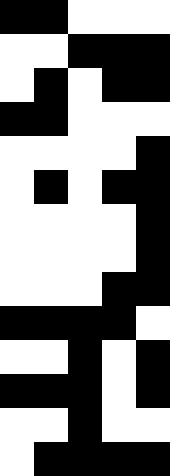[["black", "black", "white", "white", "white"], ["white", "white", "black", "black", "black"], ["white", "black", "white", "black", "black"], ["black", "black", "white", "white", "white"], ["white", "white", "white", "white", "black"], ["white", "black", "white", "black", "black"], ["white", "white", "white", "white", "black"], ["white", "white", "white", "white", "black"], ["white", "white", "white", "black", "black"], ["black", "black", "black", "black", "white"], ["white", "white", "black", "white", "black"], ["black", "black", "black", "white", "black"], ["white", "white", "black", "white", "white"], ["white", "black", "black", "black", "black"]]